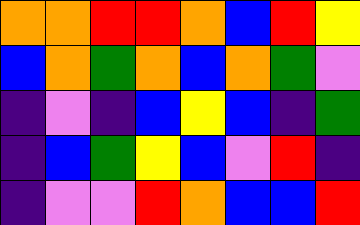[["orange", "orange", "red", "red", "orange", "blue", "red", "yellow"], ["blue", "orange", "green", "orange", "blue", "orange", "green", "violet"], ["indigo", "violet", "indigo", "blue", "yellow", "blue", "indigo", "green"], ["indigo", "blue", "green", "yellow", "blue", "violet", "red", "indigo"], ["indigo", "violet", "violet", "red", "orange", "blue", "blue", "red"]]